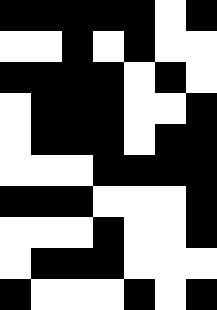[["black", "black", "black", "black", "black", "white", "black"], ["white", "white", "black", "white", "black", "white", "white"], ["black", "black", "black", "black", "white", "black", "white"], ["white", "black", "black", "black", "white", "white", "black"], ["white", "black", "black", "black", "white", "black", "black"], ["white", "white", "white", "black", "black", "black", "black"], ["black", "black", "black", "white", "white", "white", "black"], ["white", "white", "white", "black", "white", "white", "black"], ["white", "black", "black", "black", "white", "white", "white"], ["black", "white", "white", "white", "black", "white", "black"]]